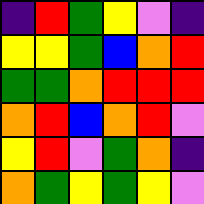[["indigo", "red", "green", "yellow", "violet", "indigo"], ["yellow", "yellow", "green", "blue", "orange", "red"], ["green", "green", "orange", "red", "red", "red"], ["orange", "red", "blue", "orange", "red", "violet"], ["yellow", "red", "violet", "green", "orange", "indigo"], ["orange", "green", "yellow", "green", "yellow", "violet"]]